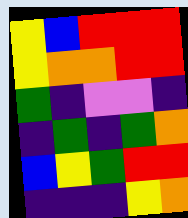[["yellow", "blue", "red", "red", "red"], ["yellow", "orange", "orange", "red", "red"], ["green", "indigo", "violet", "violet", "indigo"], ["indigo", "green", "indigo", "green", "orange"], ["blue", "yellow", "green", "red", "red"], ["indigo", "indigo", "indigo", "yellow", "orange"]]